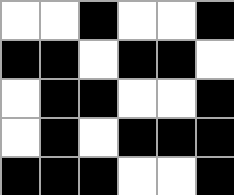[["white", "white", "black", "white", "white", "black"], ["black", "black", "white", "black", "black", "white"], ["white", "black", "black", "white", "white", "black"], ["white", "black", "white", "black", "black", "black"], ["black", "black", "black", "white", "white", "black"]]